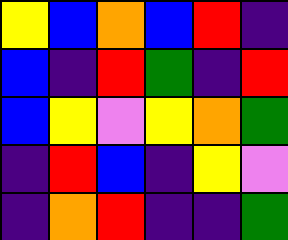[["yellow", "blue", "orange", "blue", "red", "indigo"], ["blue", "indigo", "red", "green", "indigo", "red"], ["blue", "yellow", "violet", "yellow", "orange", "green"], ["indigo", "red", "blue", "indigo", "yellow", "violet"], ["indigo", "orange", "red", "indigo", "indigo", "green"]]